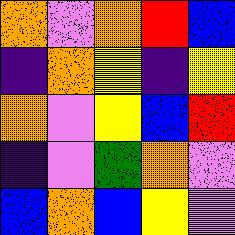[["orange", "violet", "orange", "red", "blue"], ["indigo", "orange", "yellow", "indigo", "yellow"], ["orange", "violet", "yellow", "blue", "red"], ["indigo", "violet", "green", "orange", "violet"], ["blue", "orange", "blue", "yellow", "violet"]]